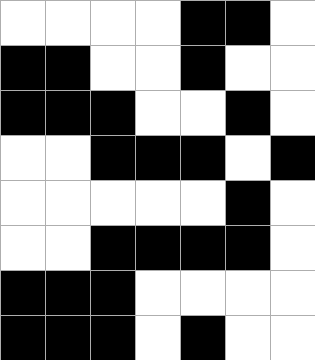[["white", "white", "white", "white", "black", "black", "white"], ["black", "black", "white", "white", "black", "white", "white"], ["black", "black", "black", "white", "white", "black", "white"], ["white", "white", "black", "black", "black", "white", "black"], ["white", "white", "white", "white", "white", "black", "white"], ["white", "white", "black", "black", "black", "black", "white"], ["black", "black", "black", "white", "white", "white", "white"], ["black", "black", "black", "white", "black", "white", "white"]]